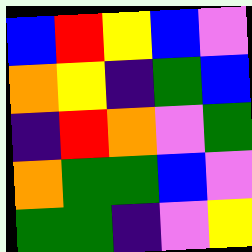[["blue", "red", "yellow", "blue", "violet"], ["orange", "yellow", "indigo", "green", "blue"], ["indigo", "red", "orange", "violet", "green"], ["orange", "green", "green", "blue", "violet"], ["green", "green", "indigo", "violet", "yellow"]]